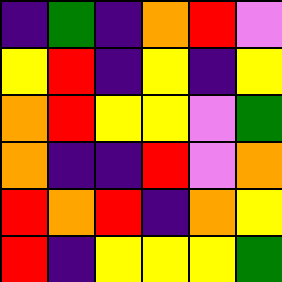[["indigo", "green", "indigo", "orange", "red", "violet"], ["yellow", "red", "indigo", "yellow", "indigo", "yellow"], ["orange", "red", "yellow", "yellow", "violet", "green"], ["orange", "indigo", "indigo", "red", "violet", "orange"], ["red", "orange", "red", "indigo", "orange", "yellow"], ["red", "indigo", "yellow", "yellow", "yellow", "green"]]